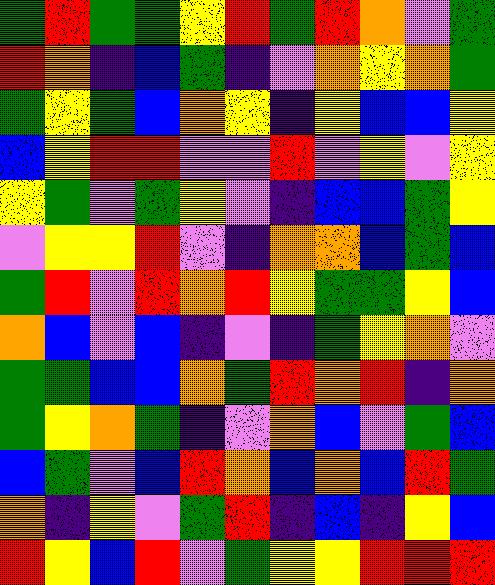[["green", "red", "green", "green", "yellow", "red", "green", "red", "orange", "violet", "green"], ["red", "orange", "indigo", "blue", "green", "indigo", "violet", "orange", "yellow", "orange", "green"], ["green", "yellow", "green", "blue", "orange", "yellow", "indigo", "yellow", "blue", "blue", "yellow"], ["blue", "yellow", "red", "red", "violet", "violet", "red", "violet", "yellow", "violet", "yellow"], ["yellow", "green", "violet", "green", "yellow", "violet", "indigo", "blue", "blue", "green", "yellow"], ["violet", "yellow", "yellow", "red", "violet", "indigo", "orange", "orange", "blue", "green", "blue"], ["green", "red", "violet", "red", "orange", "red", "yellow", "green", "green", "yellow", "blue"], ["orange", "blue", "violet", "blue", "indigo", "violet", "indigo", "green", "yellow", "orange", "violet"], ["green", "green", "blue", "blue", "orange", "green", "red", "orange", "red", "indigo", "orange"], ["green", "yellow", "orange", "green", "indigo", "violet", "orange", "blue", "violet", "green", "blue"], ["blue", "green", "violet", "blue", "red", "orange", "blue", "orange", "blue", "red", "green"], ["orange", "indigo", "yellow", "violet", "green", "red", "indigo", "blue", "indigo", "yellow", "blue"], ["red", "yellow", "blue", "red", "violet", "green", "yellow", "yellow", "red", "red", "red"]]